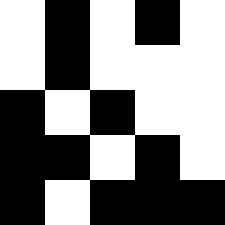[["white", "black", "white", "black", "white"], ["white", "black", "white", "white", "white"], ["black", "white", "black", "white", "white"], ["black", "black", "white", "black", "white"], ["black", "white", "black", "black", "black"]]